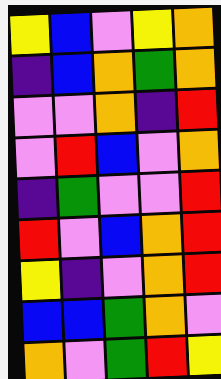[["yellow", "blue", "violet", "yellow", "orange"], ["indigo", "blue", "orange", "green", "orange"], ["violet", "violet", "orange", "indigo", "red"], ["violet", "red", "blue", "violet", "orange"], ["indigo", "green", "violet", "violet", "red"], ["red", "violet", "blue", "orange", "red"], ["yellow", "indigo", "violet", "orange", "red"], ["blue", "blue", "green", "orange", "violet"], ["orange", "violet", "green", "red", "yellow"]]